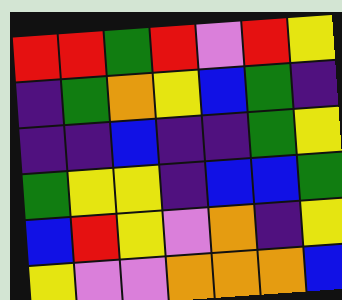[["red", "red", "green", "red", "violet", "red", "yellow"], ["indigo", "green", "orange", "yellow", "blue", "green", "indigo"], ["indigo", "indigo", "blue", "indigo", "indigo", "green", "yellow"], ["green", "yellow", "yellow", "indigo", "blue", "blue", "green"], ["blue", "red", "yellow", "violet", "orange", "indigo", "yellow"], ["yellow", "violet", "violet", "orange", "orange", "orange", "blue"]]